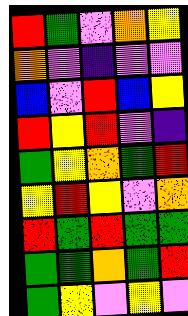[["red", "green", "violet", "orange", "yellow"], ["orange", "violet", "indigo", "violet", "violet"], ["blue", "violet", "red", "blue", "yellow"], ["red", "yellow", "red", "violet", "indigo"], ["green", "yellow", "orange", "green", "red"], ["yellow", "red", "yellow", "violet", "orange"], ["red", "green", "red", "green", "green"], ["green", "green", "orange", "green", "red"], ["green", "yellow", "violet", "yellow", "violet"]]